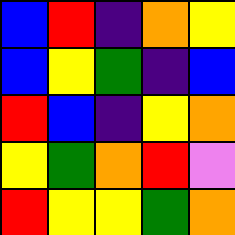[["blue", "red", "indigo", "orange", "yellow"], ["blue", "yellow", "green", "indigo", "blue"], ["red", "blue", "indigo", "yellow", "orange"], ["yellow", "green", "orange", "red", "violet"], ["red", "yellow", "yellow", "green", "orange"]]